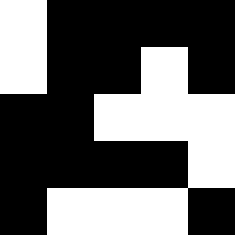[["white", "black", "black", "black", "black"], ["white", "black", "black", "white", "black"], ["black", "black", "white", "white", "white"], ["black", "black", "black", "black", "white"], ["black", "white", "white", "white", "black"]]